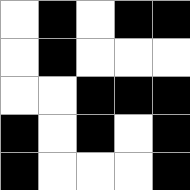[["white", "black", "white", "black", "black"], ["white", "black", "white", "white", "white"], ["white", "white", "black", "black", "black"], ["black", "white", "black", "white", "black"], ["black", "white", "white", "white", "black"]]